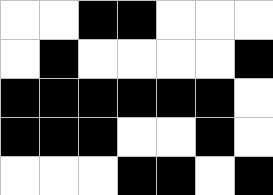[["white", "white", "black", "black", "white", "white", "white"], ["white", "black", "white", "white", "white", "white", "black"], ["black", "black", "black", "black", "black", "black", "white"], ["black", "black", "black", "white", "white", "black", "white"], ["white", "white", "white", "black", "black", "white", "black"]]